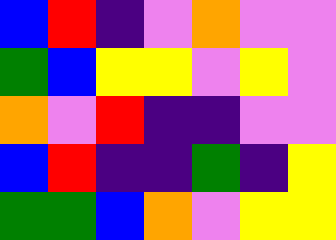[["blue", "red", "indigo", "violet", "orange", "violet", "violet"], ["green", "blue", "yellow", "yellow", "violet", "yellow", "violet"], ["orange", "violet", "red", "indigo", "indigo", "violet", "violet"], ["blue", "red", "indigo", "indigo", "green", "indigo", "yellow"], ["green", "green", "blue", "orange", "violet", "yellow", "yellow"]]